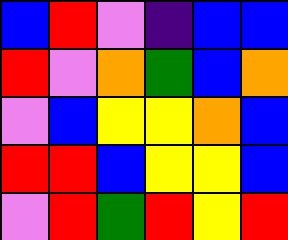[["blue", "red", "violet", "indigo", "blue", "blue"], ["red", "violet", "orange", "green", "blue", "orange"], ["violet", "blue", "yellow", "yellow", "orange", "blue"], ["red", "red", "blue", "yellow", "yellow", "blue"], ["violet", "red", "green", "red", "yellow", "red"]]